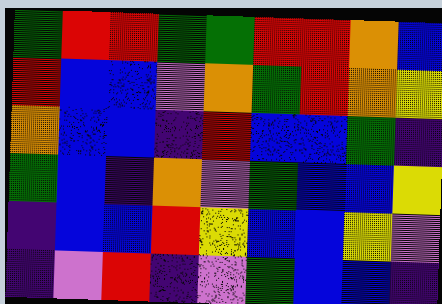[["green", "red", "red", "green", "green", "red", "red", "orange", "blue"], ["red", "blue", "blue", "violet", "orange", "green", "red", "orange", "yellow"], ["orange", "blue", "blue", "indigo", "red", "blue", "blue", "green", "indigo"], ["green", "blue", "indigo", "orange", "violet", "green", "blue", "blue", "yellow"], ["indigo", "blue", "blue", "red", "yellow", "blue", "blue", "yellow", "violet"], ["indigo", "violet", "red", "indigo", "violet", "green", "blue", "blue", "indigo"]]